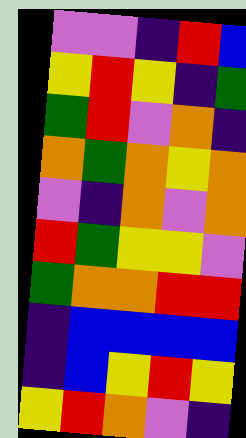[["violet", "violet", "indigo", "red", "blue"], ["yellow", "red", "yellow", "indigo", "green"], ["green", "red", "violet", "orange", "indigo"], ["orange", "green", "orange", "yellow", "orange"], ["violet", "indigo", "orange", "violet", "orange"], ["red", "green", "yellow", "yellow", "violet"], ["green", "orange", "orange", "red", "red"], ["indigo", "blue", "blue", "blue", "blue"], ["indigo", "blue", "yellow", "red", "yellow"], ["yellow", "red", "orange", "violet", "indigo"]]